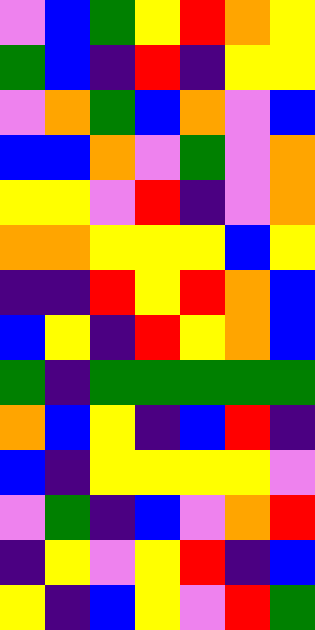[["violet", "blue", "green", "yellow", "red", "orange", "yellow"], ["green", "blue", "indigo", "red", "indigo", "yellow", "yellow"], ["violet", "orange", "green", "blue", "orange", "violet", "blue"], ["blue", "blue", "orange", "violet", "green", "violet", "orange"], ["yellow", "yellow", "violet", "red", "indigo", "violet", "orange"], ["orange", "orange", "yellow", "yellow", "yellow", "blue", "yellow"], ["indigo", "indigo", "red", "yellow", "red", "orange", "blue"], ["blue", "yellow", "indigo", "red", "yellow", "orange", "blue"], ["green", "indigo", "green", "green", "green", "green", "green"], ["orange", "blue", "yellow", "indigo", "blue", "red", "indigo"], ["blue", "indigo", "yellow", "yellow", "yellow", "yellow", "violet"], ["violet", "green", "indigo", "blue", "violet", "orange", "red"], ["indigo", "yellow", "violet", "yellow", "red", "indigo", "blue"], ["yellow", "indigo", "blue", "yellow", "violet", "red", "green"]]